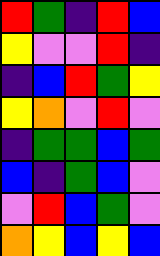[["red", "green", "indigo", "red", "blue"], ["yellow", "violet", "violet", "red", "indigo"], ["indigo", "blue", "red", "green", "yellow"], ["yellow", "orange", "violet", "red", "violet"], ["indigo", "green", "green", "blue", "green"], ["blue", "indigo", "green", "blue", "violet"], ["violet", "red", "blue", "green", "violet"], ["orange", "yellow", "blue", "yellow", "blue"]]